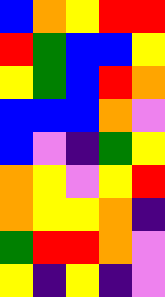[["blue", "orange", "yellow", "red", "red"], ["red", "green", "blue", "blue", "yellow"], ["yellow", "green", "blue", "red", "orange"], ["blue", "blue", "blue", "orange", "violet"], ["blue", "violet", "indigo", "green", "yellow"], ["orange", "yellow", "violet", "yellow", "red"], ["orange", "yellow", "yellow", "orange", "indigo"], ["green", "red", "red", "orange", "violet"], ["yellow", "indigo", "yellow", "indigo", "violet"]]